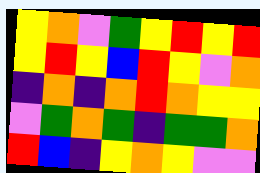[["yellow", "orange", "violet", "green", "yellow", "red", "yellow", "red"], ["yellow", "red", "yellow", "blue", "red", "yellow", "violet", "orange"], ["indigo", "orange", "indigo", "orange", "red", "orange", "yellow", "yellow"], ["violet", "green", "orange", "green", "indigo", "green", "green", "orange"], ["red", "blue", "indigo", "yellow", "orange", "yellow", "violet", "violet"]]